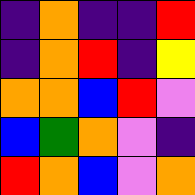[["indigo", "orange", "indigo", "indigo", "red"], ["indigo", "orange", "red", "indigo", "yellow"], ["orange", "orange", "blue", "red", "violet"], ["blue", "green", "orange", "violet", "indigo"], ["red", "orange", "blue", "violet", "orange"]]